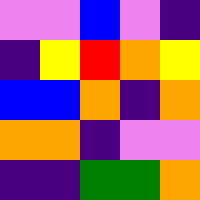[["violet", "violet", "blue", "violet", "indigo"], ["indigo", "yellow", "red", "orange", "yellow"], ["blue", "blue", "orange", "indigo", "orange"], ["orange", "orange", "indigo", "violet", "violet"], ["indigo", "indigo", "green", "green", "orange"]]